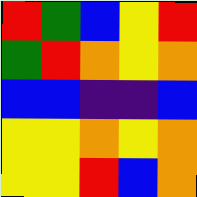[["red", "green", "blue", "yellow", "red"], ["green", "red", "orange", "yellow", "orange"], ["blue", "blue", "indigo", "indigo", "blue"], ["yellow", "yellow", "orange", "yellow", "orange"], ["yellow", "yellow", "red", "blue", "orange"]]